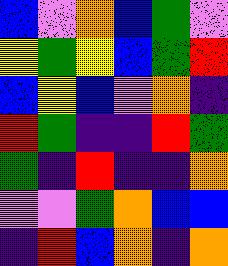[["blue", "violet", "orange", "blue", "green", "violet"], ["yellow", "green", "yellow", "blue", "green", "red"], ["blue", "yellow", "blue", "violet", "orange", "indigo"], ["red", "green", "indigo", "indigo", "red", "green"], ["green", "indigo", "red", "indigo", "indigo", "orange"], ["violet", "violet", "green", "orange", "blue", "blue"], ["indigo", "red", "blue", "orange", "indigo", "orange"]]